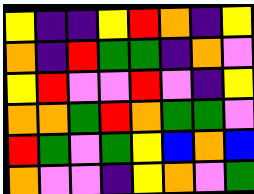[["yellow", "indigo", "indigo", "yellow", "red", "orange", "indigo", "yellow"], ["orange", "indigo", "red", "green", "green", "indigo", "orange", "violet"], ["yellow", "red", "violet", "violet", "red", "violet", "indigo", "yellow"], ["orange", "orange", "green", "red", "orange", "green", "green", "violet"], ["red", "green", "violet", "green", "yellow", "blue", "orange", "blue"], ["orange", "violet", "violet", "indigo", "yellow", "orange", "violet", "green"]]